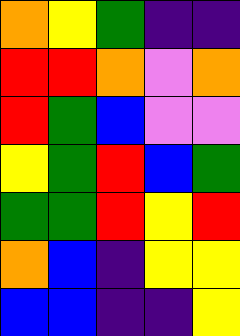[["orange", "yellow", "green", "indigo", "indigo"], ["red", "red", "orange", "violet", "orange"], ["red", "green", "blue", "violet", "violet"], ["yellow", "green", "red", "blue", "green"], ["green", "green", "red", "yellow", "red"], ["orange", "blue", "indigo", "yellow", "yellow"], ["blue", "blue", "indigo", "indigo", "yellow"]]